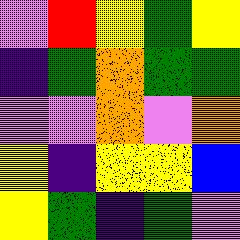[["violet", "red", "yellow", "green", "yellow"], ["indigo", "green", "orange", "green", "green"], ["violet", "violet", "orange", "violet", "orange"], ["yellow", "indigo", "yellow", "yellow", "blue"], ["yellow", "green", "indigo", "green", "violet"]]